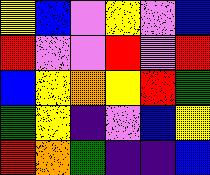[["yellow", "blue", "violet", "yellow", "violet", "blue"], ["red", "violet", "violet", "red", "violet", "red"], ["blue", "yellow", "orange", "yellow", "red", "green"], ["green", "yellow", "indigo", "violet", "blue", "yellow"], ["red", "orange", "green", "indigo", "indigo", "blue"]]